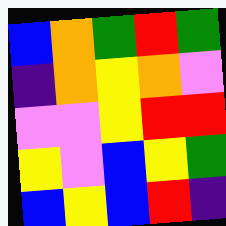[["blue", "orange", "green", "red", "green"], ["indigo", "orange", "yellow", "orange", "violet"], ["violet", "violet", "yellow", "red", "red"], ["yellow", "violet", "blue", "yellow", "green"], ["blue", "yellow", "blue", "red", "indigo"]]